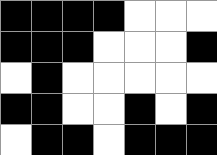[["black", "black", "black", "black", "white", "white", "white"], ["black", "black", "black", "white", "white", "white", "black"], ["white", "black", "white", "white", "white", "white", "white"], ["black", "black", "white", "white", "black", "white", "black"], ["white", "black", "black", "white", "black", "black", "black"]]